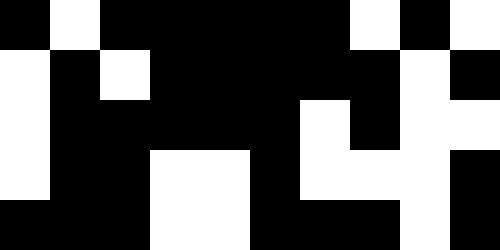[["black", "white", "black", "black", "black", "black", "black", "white", "black", "white"], ["white", "black", "white", "black", "black", "black", "black", "black", "white", "black"], ["white", "black", "black", "black", "black", "black", "white", "black", "white", "white"], ["white", "black", "black", "white", "white", "black", "white", "white", "white", "black"], ["black", "black", "black", "white", "white", "black", "black", "black", "white", "black"]]